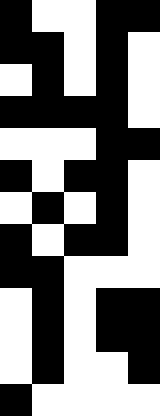[["black", "white", "white", "black", "black"], ["black", "black", "white", "black", "white"], ["white", "black", "white", "black", "white"], ["black", "black", "black", "black", "white"], ["white", "white", "white", "black", "black"], ["black", "white", "black", "black", "white"], ["white", "black", "white", "black", "white"], ["black", "white", "black", "black", "white"], ["black", "black", "white", "white", "white"], ["white", "black", "white", "black", "black"], ["white", "black", "white", "black", "black"], ["white", "black", "white", "white", "black"], ["black", "white", "white", "white", "white"]]